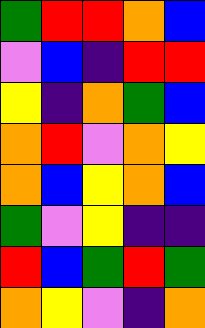[["green", "red", "red", "orange", "blue"], ["violet", "blue", "indigo", "red", "red"], ["yellow", "indigo", "orange", "green", "blue"], ["orange", "red", "violet", "orange", "yellow"], ["orange", "blue", "yellow", "orange", "blue"], ["green", "violet", "yellow", "indigo", "indigo"], ["red", "blue", "green", "red", "green"], ["orange", "yellow", "violet", "indigo", "orange"]]